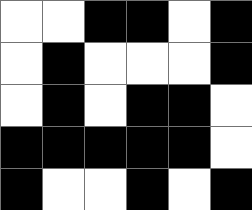[["white", "white", "black", "black", "white", "black"], ["white", "black", "white", "white", "white", "black"], ["white", "black", "white", "black", "black", "white"], ["black", "black", "black", "black", "black", "white"], ["black", "white", "white", "black", "white", "black"]]